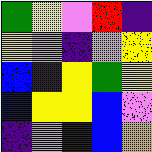[["green", "yellow", "violet", "red", "indigo"], ["yellow", "violet", "indigo", "violet", "yellow"], ["blue", "indigo", "yellow", "green", "yellow"], ["blue", "yellow", "yellow", "blue", "violet"], ["indigo", "violet", "indigo", "blue", "orange"]]